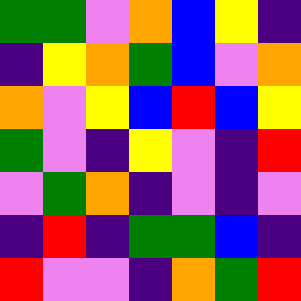[["green", "green", "violet", "orange", "blue", "yellow", "indigo"], ["indigo", "yellow", "orange", "green", "blue", "violet", "orange"], ["orange", "violet", "yellow", "blue", "red", "blue", "yellow"], ["green", "violet", "indigo", "yellow", "violet", "indigo", "red"], ["violet", "green", "orange", "indigo", "violet", "indigo", "violet"], ["indigo", "red", "indigo", "green", "green", "blue", "indigo"], ["red", "violet", "violet", "indigo", "orange", "green", "red"]]